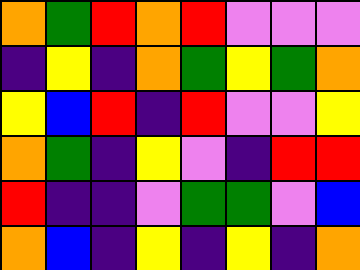[["orange", "green", "red", "orange", "red", "violet", "violet", "violet"], ["indigo", "yellow", "indigo", "orange", "green", "yellow", "green", "orange"], ["yellow", "blue", "red", "indigo", "red", "violet", "violet", "yellow"], ["orange", "green", "indigo", "yellow", "violet", "indigo", "red", "red"], ["red", "indigo", "indigo", "violet", "green", "green", "violet", "blue"], ["orange", "blue", "indigo", "yellow", "indigo", "yellow", "indigo", "orange"]]